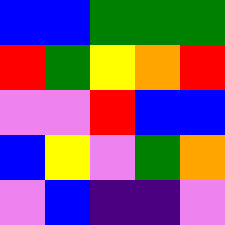[["blue", "blue", "green", "green", "green"], ["red", "green", "yellow", "orange", "red"], ["violet", "violet", "red", "blue", "blue"], ["blue", "yellow", "violet", "green", "orange"], ["violet", "blue", "indigo", "indigo", "violet"]]